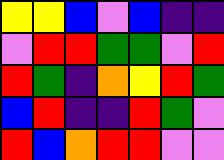[["yellow", "yellow", "blue", "violet", "blue", "indigo", "indigo"], ["violet", "red", "red", "green", "green", "violet", "red"], ["red", "green", "indigo", "orange", "yellow", "red", "green"], ["blue", "red", "indigo", "indigo", "red", "green", "violet"], ["red", "blue", "orange", "red", "red", "violet", "violet"]]